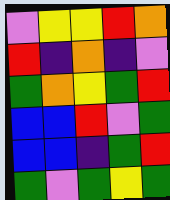[["violet", "yellow", "yellow", "red", "orange"], ["red", "indigo", "orange", "indigo", "violet"], ["green", "orange", "yellow", "green", "red"], ["blue", "blue", "red", "violet", "green"], ["blue", "blue", "indigo", "green", "red"], ["green", "violet", "green", "yellow", "green"]]